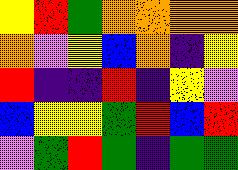[["yellow", "red", "green", "orange", "orange", "orange", "orange"], ["orange", "violet", "yellow", "blue", "orange", "indigo", "yellow"], ["red", "indigo", "indigo", "red", "indigo", "yellow", "violet"], ["blue", "yellow", "yellow", "green", "red", "blue", "red"], ["violet", "green", "red", "green", "indigo", "green", "green"]]